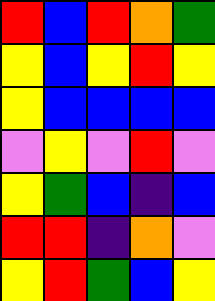[["red", "blue", "red", "orange", "green"], ["yellow", "blue", "yellow", "red", "yellow"], ["yellow", "blue", "blue", "blue", "blue"], ["violet", "yellow", "violet", "red", "violet"], ["yellow", "green", "blue", "indigo", "blue"], ["red", "red", "indigo", "orange", "violet"], ["yellow", "red", "green", "blue", "yellow"]]